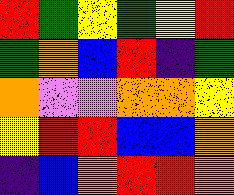[["red", "green", "yellow", "green", "yellow", "red"], ["green", "orange", "blue", "red", "indigo", "green"], ["orange", "violet", "violet", "orange", "orange", "yellow"], ["yellow", "red", "red", "blue", "blue", "orange"], ["indigo", "blue", "orange", "red", "red", "orange"]]